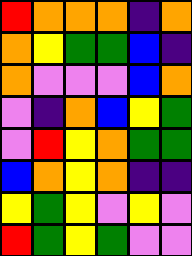[["red", "orange", "orange", "orange", "indigo", "orange"], ["orange", "yellow", "green", "green", "blue", "indigo"], ["orange", "violet", "violet", "violet", "blue", "orange"], ["violet", "indigo", "orange", "blue", "yellow", "green"], ["violet", "red", "yellow", "orange", "green", "green"], ["blue", "orange", "yellow", "orange", "indigo", "indigo"], ["yellow", "green", "yellow", "violet", "yellow", "violet"], ["red", "green", "yellow", "green", "violet", "violet"]]